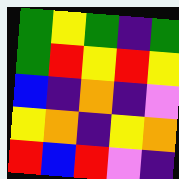[["green", "yellow", "green", "indigo", "green"], ["green", "red", "yellow", "red", "yellow"], ["blue", "indigo", "orange", "indigo", "violet"], ["yellow", "orange", "indigo", "yellow", "orange"], ["red", "blue", "red", "violet", "indigo"]]